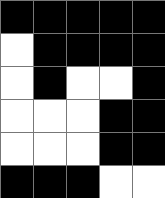[["black", "black", "black", "black", "black"], ["white", "black", "black", "black", "black"], ["white", "black", "white", "white", "black"], ["white", "white", "white", "black", "black"], ["white", "white", "white", "black", "black"], ["black", "black", "black", "white", "white"]]